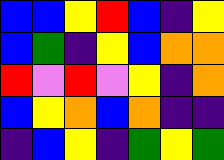[["blue", "blue", "yellow", "red", "blue", "indigo", "yellow"], ["blue", "green", "indigo", "yellow", "blue", "orange", "orange"], ["red", "violet", "red", "violet", "yellow", "indigo", "orange"], ["blue", "yellow", "orange", "blue", "orange", "indigo", "indigo"], ["indigo", "blue", "yellow", "indigo", "green", "yellow", "green"]]